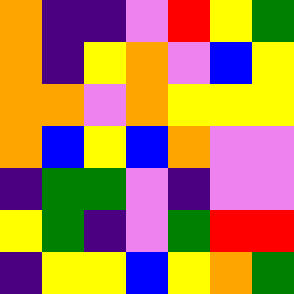[["orange", "indigo", "indigo", "violet", "red", "yellow", "green"], ["orange", "indigo", "yellow", "orange", "violet", "blue", "yellow"], ["orange", "orange", "violet", "orange", "yellow", "yellow", "yellow"], ["orange", "blue", "yellow", "blue", "orange", "violet", "violet"], ["indigo", "green", "green", "violet", "indigo", "violet", "violet"], ["yellow", "green", "indigo", "violet", "green", "red", "red"], ["indigo", "yellow", "yellow", "blue", "yellow", "orange", "green"]]